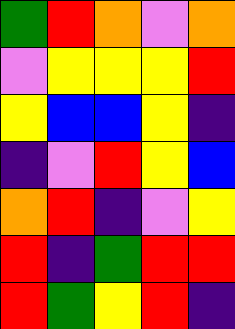[["green", "red", "orange", "violet", "orange"], ["violet", "yellow", "yellow", "yellow", "red"], ["yellow", "blue", "blue", "yellow", "indigo"], ["indigo", "violet", "red", "yellow", "blue"], ["orange", "red", "indigo", "violet", "yellow"], ["red", "indigo", "green", "red", "red"], ["red", "green", "yellow", "red", "indigo"]]